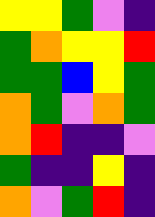[["yellow", "yellow", "green", "violet", "indigo"], ["green", "orange", "yellow", "yellow", "red"], ["green", "green", "blue", "yellow", "green"], ["orange", "green", "violet", "orange", "green"], ["orange", "red", "indigo", "indigo", "violet"], ["green", "indigo", "indigo", "yellow", "indigo"], ["orange", "violet", "green", "red", "indigo"]]